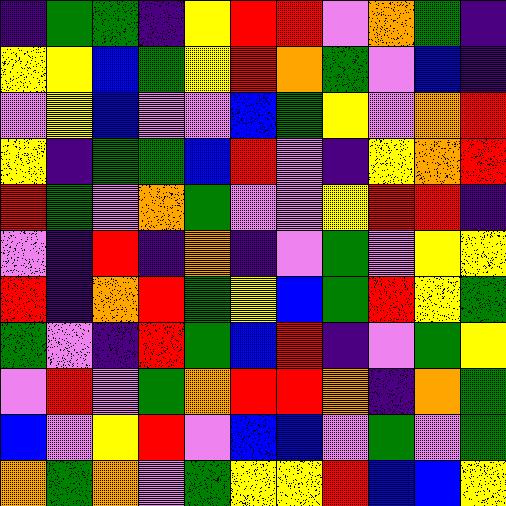[["indigo", "green", "green", "indigo", "yellow", "red", "red", "violet", "orange", "green", "indigo"], ["yellow", "yellow", "blue", "green", "yellow", "red", "orange", "green", "violet", "blue", "indigo"], ["violet", "yellow", "blue", "violet", "violet", "blue", "green", "yellow", "violet", "orange", "red"], ["yellow", "indigo", "green", "green", "blue", "red", "violet", "indigo", "yellow", "orange", "red"], ["red", "green", "violet", "orange", "green", "violet", "violet", "yellow", "red", "red", "indigo"], ["violet", "indigo", "red", "indigo", "orange", "indigo", "violet", "green", "violet", "yellow", "yellow"], ["red", "indigo", "orange", "red", "green", "yellow", "blue", "green", "red", "yellow", "green"], ["green", "violet", "indigo", "red", "green", "blue", "red", "indigo", "violet", "green", "yellow"], ["violet", "red", "violet", "green", "orange", "red", "red", "orange", "indigo", "orange", "green"], ["blue", "violet", "yellow", "red", "violet", "blue", "blue", "violet", "green", "violet", "green"], ["orange", "green", "orange", "violet", "green", "yellow", "yellow", "red", "blue", "blue", "yellow"]]